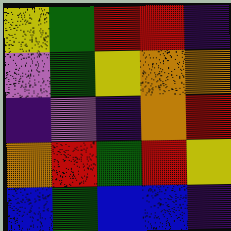[["yellow", "green", "red", "red", "indigo"], ["violet", "green", "yellow", "orange", "orange"], ["indigo", "violet", "indigo", "orange", "red"], ["orange", "red", "green", "red", "yellow"], ["blue", "green", "blue", "blue", "indigo"]]